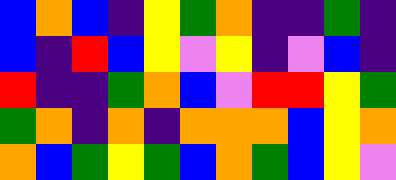[["blue", "orange", "blue", "indigo", "yellow", "green", "orange", "indigo", "indigo", "green", "indigo"], ["blue", "indigo", "red", "blue", "yellow", "violet", "yellow", "indigo", "violet", "blue", "indigo"], ["red", "indigo", "indigo", "green", "orange", "blue", "violet", "red", "red", "yellow", "green"], ["green", "orange", "indigo", "orange", "indigo", "orange", "orange", "orange", "blue", "yellow", "orange"], ["orange", "blue", "green", "yellow", "green", "blue", "orange", "green", "blue", "yellow", "violet"]]